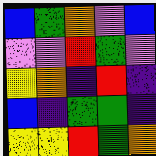[["blue", "green", "orange", "violet", "blue"], ["violet", "violet", "red", "green", "violet"], ["yellow", "orange", "indigo", "red", "indigo"], ["blue", "indigo", "green", "green", "indigo"], ["yellow", "yellow", "red", "green", "orange"]]